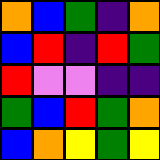[["orange", "blue", "green", "indigo", "orange"], ["blue", "red", "indigo", "red", "green"], ["red", "violet", "violet", "indigo", "indigo"], ["green", "blue", "red", "green", "orange"], ["blue", "orange", "yellow", "green", "yellow"]]